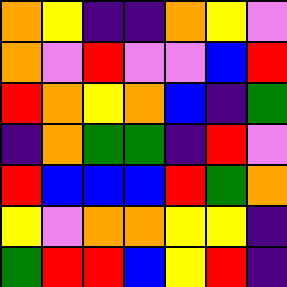[["orange", "yellow", "indigo", "indigo", "orange", "yellow", "violet"], ["orange", "violet", "red", "violet", "violet", "blue", "red"], ["red", "orange", "yellow", "orange", "blue", "indigo", "green"], ["indigo", "orange", "green", "green", "indigo", "red", "violet"], ["red", "blue", "blue", "blue", "red", "green", "orange"], ["yellow", "violet", "orange", "orange", "yellow", "yellow", "indigo"], ["green", "red", "red", "blue", "yellow", "red", "indigo"]]